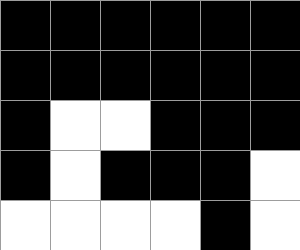[["black", "black", "black", "black", "black", "black"], ["black", "black", "black", "black", "black", "black"], ["black", "white", "white", "black", "black", "black"], ["black", "white", "black", "black", "black", "white"], ["white", "white", "white", "white", "black", "white"]]